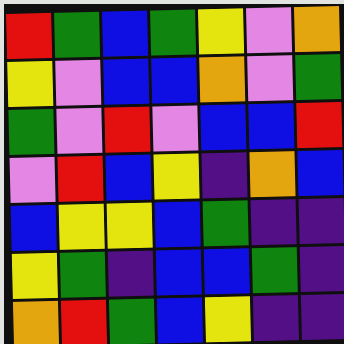[["red", "green", "blue", "green", "yellow", "violet", "orange"], ["yellow", "violet", "blue", "blue", "orange", "violet", "green"], ["green", "violet", "red", "violet", "blue", "blue", "red"], ["violet", "red", "blue", "yellow", "indigo", "orange", "blue"], ["blue", "yellow", "yellow", "blue", "green", "indigo", "indigo"], ["yellow", "green", "indigo", "blue", "blue", "green", "indigo"], ["orange", "red", "green", "blue", "yellow", "indigo", "indigo"]]